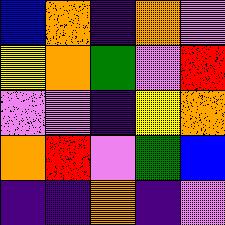[["blue", "orange", "indigo", "orange", "violet"], ["yellow", "orange", "green", "violet", "red"], ["violet", "violet", "indigo", "yellow", "orange"], ["orange", "red", "violet", "green", "blue"], ["indigo", "indigo", "orange", "indigo", "violet"]]